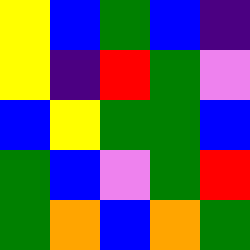[["yellow", "blue", "green", "blue", "indigo"], ["yellow", "indigo", "red", "green", "violet"], ["blue", "yellow", "green", "green", "blue"], ["green", "blue", "violet", "green", "red"], ["green", "orange", "blue", "orange", "green"]]